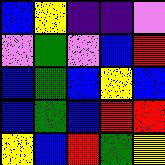[["blue", "yellow", "indigo", "indigo", "violet"], ["violet", "green", "violet", "blue", "red"], ["blue", "green", "blue", "yellow", "blue"], ["blue", "green", "blue", "red", "red"], ["yellow", "blue", "red", "green", "yellow"]]